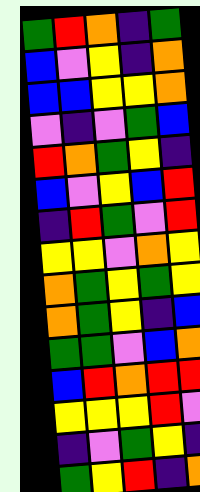[["green", "red", "orange", "indigo", "green"], ["blue", "violet", "yellow", "indigo", "orange"], ["blue", "blue", "yellow", "yellow", "orange"], ["violet", "indigo", "violet", "green", "blue"], ["red", "orange", "green", "yellow", "indigo"], ["blue", "violet", "yellow", "blue", "red"], ["indigo", "red", "green", "violet", "red"], ["yellow", "yellow", "violet", "orange", "yellow"], ["orange", "green", "yellow", "green", "yellow"], ["orange", "green", "yellow", "indigo", "blue"], ["green", "green", "violet", "blue", "orange"], ["blue", "red", "orange", "red", "red"], ["yellow", "yellow", "yellow", "red", "violet"], ["indigo", "violet", "green", "yellow", "indigo"], ["green", "yellow", "red", "indigo", "orange"]]